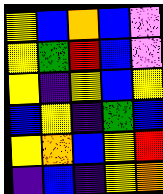[["yellow", "blue", "orange", "blue", "violet"], ["yellow", "green", "red", "blue", "violet"], ["yellow", "indigo", "yellow", "blue", "yellow"], ["blue", "yellow", "indigo", "green", "blue"], ["yellow", "orange", "blue", "yellow", "red"], ["indigo", "blue", "indigo", "yellow", "orange"]]